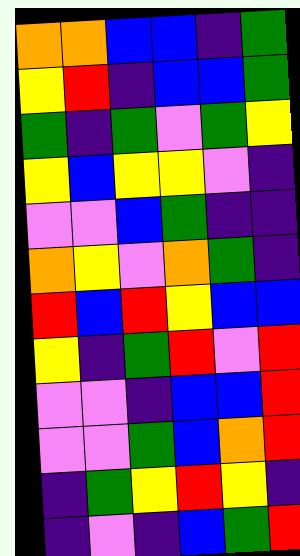[["orange", "orange", "blue", "blue", "indigo", "green"], ["yellow", "red", "indigo", "blue", "blue", "green"], ["green", "indigo", "green", "violet", "green", "yellow"], ["yellow", "blue", "yellow", "yellow", "violet", "indigo"], ["violet", "violet", "blue", "green", "indigo", "indigo"], ["orange", "yellow", "violet", "orange", "green", "indigo"], ["red", "blue", "red", "yellow", "blue", "blue"], ["yellow", "indigo", "green", "red", "violet", "red"], ["violet", "violet", "indigo", "blue", "blue", "red"], ["violet", "violet", "green", "blue", "orange", "red"], ["indigo", "green", "yellow", "red", "yellow", "indigo"], ["indigo", "violet", "indigo", "blue", "green", "red"]]